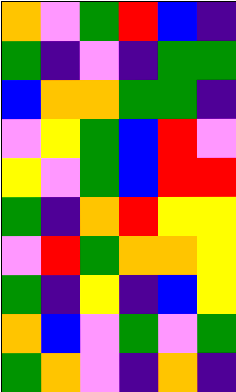[["orange", "violet", "green", "red", "blue", "indigo"], ["green", "indigo", "violet", "indigo", "green", "green"], ["blue", "orange", "orange", "green", "green", "indigo"], ["violet", "yellow", "green", "blue", "red", "violet"], ["yellow", "violet", "green", "blue", "red", "red"], ["green", "indigo", "orange", "red", "yellow", "yellow"], ["violet", "red", "green", "orange", "orange", "yellow"], ["green", "indigo", "yellow", "indigo", "blue", "yellow"], ["orange", "blue", "violet", "green", "violet", "green"], ["green", "orange", "violet", "indigo", "orange", "indigo"]]